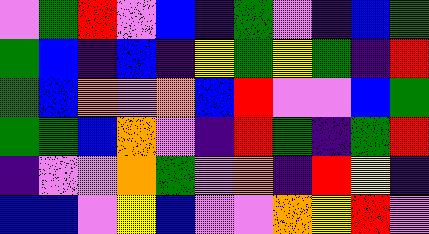[["violet", "green", "red", "violet", "blue", "indigo", "green", "violet", "indigo", "blue", "green"], ["green", "blue", "indigo", "blue", "indigo", "yellow", "green", "yellow", "green", "indigo", "red"], ["green", "blue", "orange", "violet", "orange", "blue", "red", "violet", "violet", "blue", "green"], ["green", "green", "blue", "orange", "violet", "indigo", "red", "green", "indigo", "green", "red"], ["indigo", "violet", "violet", "orange", "green", "violet", "orange", "indigo", "red", "yellow", "indigo"], ["blue", "blue", "violet", "yellow", "blue", "violet", "violet", "orange", "yellow", "red", "violet"]]